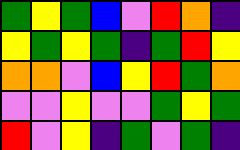[["green", "yellow", "green", "blue", "violet", "red", "orange", "indigo"], ["yellow", "green", "yellow", "green", "indigo", "green", "red", "yellow"], ["orange", "orange", "violet", "blue", "yellow", "red", "green", "orange"], ["violet", "violet", "yellow", "violet", "violet", "green", "yellow", "green"], ["red", "violet", "yellow", "indigo", "green", "violet", "green", "indigo"]]